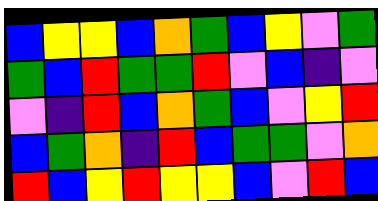[["blue", "yellow", "yellow", "blue", "orange", "green", "blue", "yellow", "violet", "green"], ["green", "blue", "red", "green", "green", "red", "violet", "blue", "indigo", "violet"], ["violet", "indigo", "red", "blue", "orange", "green", "blue", "violet", "yellow", "red"], ["blue", "green", "orange", "indigo", "red", "blue", "green", "green", "violet", "orange"], ["red", "blue", "yellow", "red", "yellow", "yellow", "blue", "violet", "red", "blue"]]